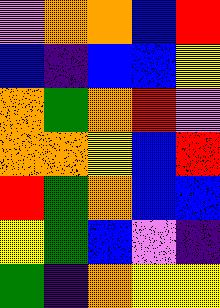[["violet", "orange", "orange", "blue", "red"], ["blue", "indigo", "blue", "blue", "yellow"], ["orange", "green", "orange", "red", "violet"], ["orange", "orange", "yellow", "blue", "red"], ["red", "green", "orange", "blue", "blue"], ["yellow", "green", "blue", "violet", "indigo"], ["green", "indigo", "orange", "yellow", "yellow"]]